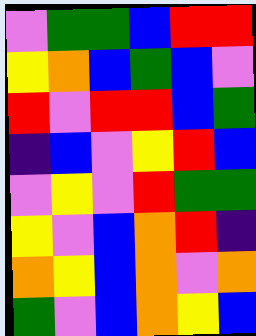[["violet", "green", "green", "blue", "red", "red"], ["yellow", "orange", "blue", "green", "blue", "violet"], ["red", "violet", "red", "red", "blue", "green"], ["indigo", "blue", "violet", "yellow", "red", "blue"], ["violet", "yellow", "violet", "red", "green", "green"], ["yellow", "violet", "blue", "orange", "red", "indigo"], ["orange", "yellow", "blue", "orange", "violet", "orange"], ["green", "violet", "blue", "orange", "yellow", "blue"]]